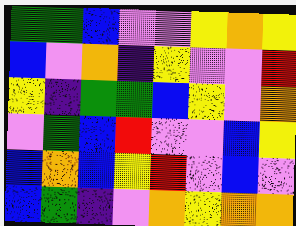[["green", "green", "blue", "violet", "violet", "yellow", "orange", "yellow"], ["blue", "violet", "orange", "indigo", "yellow", "violet", "violet", "red"], ["yellow", "indigo", "green", "green", "blue", "yellow", "violet", "orange"], ["violet", "green", "blue", "red", "violet", "violet", "blue", "yellow"], ["blue", "orange", "blue", "yellow", "red", "violet", "blue", "violet"], ["blue", "green", "indigo", "violet", "orange", "yellow", "orange", "orange"]]